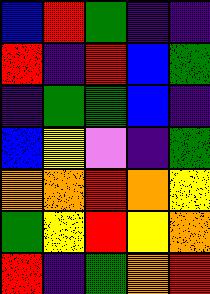[["blue", "red", "green", "indigo", "indigo"], ["red", "indigo", "red", "blue", "green"], ["indigo", "green", "green", "blue", "indigo"], ["blue", "yellow", "violet", "indigo", "green"], ["orange", "orange", "red", "orange", "yellow"], ["green", "yellow", "red", "yellow", "orange"], ["red", "indigo", "green", "orange", "red"]]